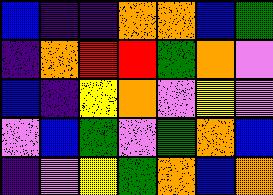[["blue", "indigo", "indigo", "orange", "orange", "blue", "green"], ["indigo", "orange", "red", "red", "green", "orange", "violet"], ["blue", "indigo", "yellow", "orange", "violet", "yellow", "violet"], ["violet", "blue", "green", "violet", "green", "orange", "blue"], ["indigo", "violet", "yellow", "green", "orange", "blue", "orange"]]